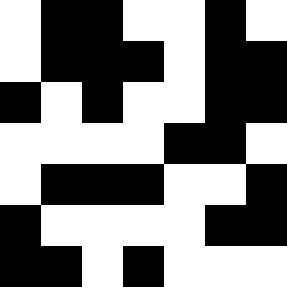[["white", "black", "black", "white", "white", "black", "white"], ["white", "black", "black", "black", "white", "black", "black"], ["black", "white", "black", "white", "white", "black", "black"], ["white", "white", "white", "white", "black", "black", "white"], ["white", "black", "black", "black", "white", "white", "black"], ["black", "white", "white", "white", "white", "black", "black"], ["black", "black", "white", "black", "white", "white", "white"]]